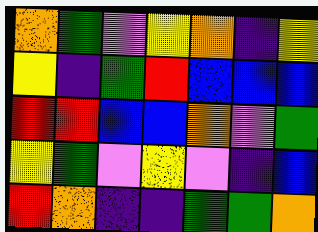[["orange", "green", "violet", "yellow", "orange", "indigo", "yellow"], ["yellow", "indigo", "green", "red", "blue", "blue", "blue"], ["red", "red", "blue", "blue", "orange", "violet", "green"], ["yellow", "green", "violet", "yellow", "violet", "indigo", "blue"], ["red", "orange", "indigo", "indigo", "green", "green", "orange"]]